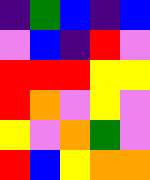[["indigo", "green", "blue", "indigo", "blue"], ["violet", "blue", "indigo", "red", "violet"], ["red", "red", "red", "yellow", "yellow"], ["red", "orange", "violet", "yellow", "violet"], ["yellow", "violet", "orange", "green", "violet"], ["red", "blue", "yellow", "orange", "orange"]]